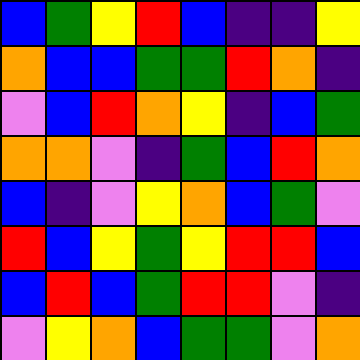[["blue", "green", "yellow", "red", "blue", "indigo", "indigo", "yellow"], ["orange", "blue", "blue", "green", "green", "red", "orange", "indigo"], ["violet", "blue", "red", "orange", "yellow", "indigo", "blue", "green"], ["orange", "orange", "violet", "indigo", "green", "blue", "red", "orange"], ["blue", "indigo", "violet", "yellow", "orange", "blue", "green", "violet"], ["red", "blue", "yellow", "green", "yellow", "red", "red", "blue"], ["blue", "red", "blue", "green", "red", "red", "violet", "indigo"], ["violet", "yellow", "orange", "blue", "green", "green", "violet", "orange"]]